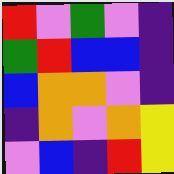[["red", "violet", "green", "violet", "indigo"], ["green", "red", "blue", "blue", "indigo"], ["blue", "orange", "orange", "violet", "indigo"], ["indigo", "orange", "violet", "orange", "yellow"], ["violet", "blue", "indigo", "red", "yellow"]]